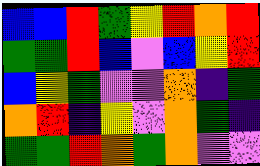[["blue", "blue", "red", "green", "yellow", "red", "orange", "red"], ["green", "green", "red", "blue", "violet", "blue", "yellow", "red"], ["blue", "yellow", "green", "violet", "violet", "orange", "indigo", "green"], ["orange", "red", "indigo", "yellow", "violet", "orange", "green", "indigo"], ["green", "green", "red", "orange", "green", "orange", "violet", "violet"]]